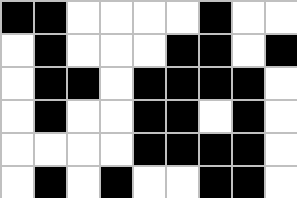[["black", "black", "white", "white", "white", "white", "black", "white", "white"], ["white", "black", "white", "white", "white", "black", "black", "white", "black"], ["white", "black", "black", "white", "black", "black", "black", "black", "white"], ["white", "black", "white", "white", "black", "black", "white", "black", "white"], ["white", "white", "white", "white", "black", "black", "black", "black", "white"], ["white", "black", "white", "black", "white", "white", "black", "black", "white"]]